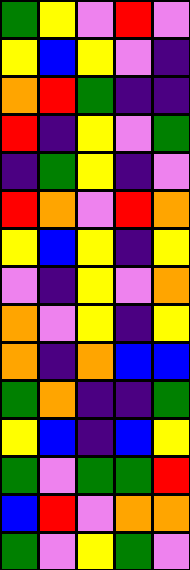[["green", "yellow", "violet", "red", "violet"], ["yellow", "blue", "yellow", "violet", "indigo"], ["orange", "red", "green", "indigo", "indigo"], ["red", "indigo", "yellow", "violet", "green"], ["indigo", "green", "yellow", "indigo", "violet"], ["red", "orange", "violet", "red", "orange"], ["yellow", "blue", "yellow", "indigo", "yellow"], ["violet", "indigo", "yellow", "violet", "orange"], ["orange", "violet", "yellow", "indigo", "yellow"], ["orange", "indigo", "orange", "blue", "blue"], ["green", "orange", "indigo", "indigo", "green"], ["yellow", "blue", "indigo", "blue", "yellow"], ["green", "violet", "green", "green", "red"], ["blue", "red", "violet", "orange", "orange"], ["green", "violet", "yellow", "green", "violet"]]